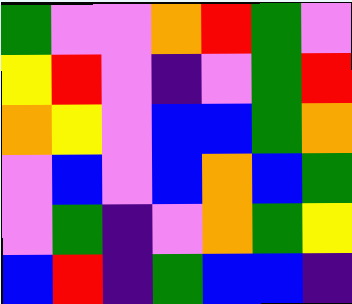[["green", "violet", "violet", "orange", "red", "green", "violet"], ["yellow", "red", "violet", "indigo", "violet", "green", "red"], ["orange", "yellow", "violet", "blue", "blue", "green", "orange"], ["violet", "blue", "violet", "blue", "orange", "blue", "green"], ["violet", "green", "indigo", "violet", "orange", "green", "yellow"], ["blue", "red", "indigo", "green", "blue", "blue", "indigo"]]